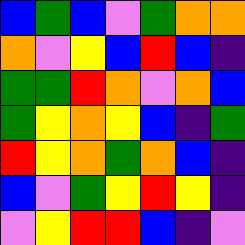[["blue", "green", "blue", "violet", "green", "orange", "orange"], ["orange", "violet", "yellow", "blue", "red", "blue", "indigo"], ["green", "green", "red", "orange", "violet", "orange", "blue"], ["green", "yellow", "orange", "yellow", "blue", "indigo", "green"], ["red", "yellow", "orange", "green", "orange", "blue", "indigo"], ["blue", "violet", "green", "yellow", "red", "yellow", "indigo"], ["violet", "yellow", "red", "red", "blue", "indigo", "violet"]]